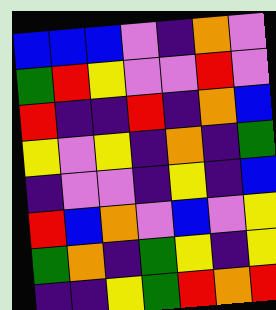[["blue", "blue", "blue", "violet", "indigo", "orange", "violet"], ["green", "red", "yellow", "violet", "violet", "red", "violet"], ["red", "indigo", "indigo", "red", "indigo", "orange", "blue"], ["yellow", "violet", "yellow", "indigo", "orange", "indigo", "green"], ["indigo", "violet", "violet", "indigo", "yellow", "indigo", "blue"], ["red", "blue", "orange", "violet", "blue", "violet", "yellow"], ["green", "orange", "indigo", "green", "yellow", "indigo", "yellow"], ["indigo", "indigo", "yellow", "green", "red", "orange", "red"]]